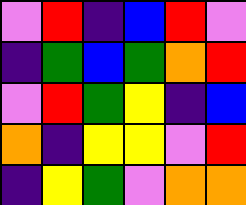[["violet", "red", "indigo", "blue", "red", "violet"], ["indigo", "green", "blue", "green", "orange", "red"], ["violet", "red", "green", "yellow", "indigo", "blue"], ["orange", "indigo", "yellow", "yellow", "violet", "red"], ["indigo", "yellow", "green", "violet", "orange", "orange"]]